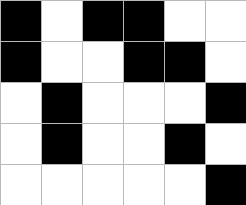[["black", "white", "black", "black", "white", "white"], ["black", "white", "white", "black", "black", "white"], ["white", "black", "white", "white", "white", "black"], ["white", "black", "white", "white", "black", "white"], ["white", "white", "white", "white", "white", "black"]]